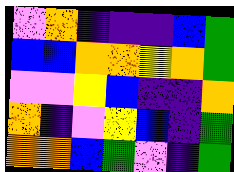[["violet", "orange", "indigo", "indigo", "indigo", "blue", "green"], ["blue", "blue", "orange", "orange", "yellow", "orange", "green"], ["violet", "violet", "yellow", "blue", "indigo", "indigo", "orange"], ["orange", "indigo", "violet", "yellow", "blue", "indigo", "green"], ["orange", "orange", "blue", "green", "violet", "indigo", "green"]]